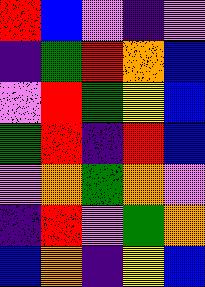[["red", "blue", "violet", "indigo", "violet"], ["indigo", "green", "red", "orange", "blue"], ["violet", "red", "green", "yellow", "blue"], ["green", "red", "indigo", "red", "blue"], ["violet", "orange", "green", "orange", "violet"], ["indigo", "red", "violet", "green", "orange"], ["blue", "orange", "indigo", "yellow", "blue"]]